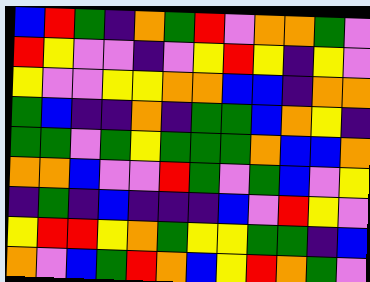[["blue", "red", "green", "indigo", "orange", "green", "red", "violet", "orange", "orange", "green", "violet"], ["red", "yellow", "violet", "violet", "indigo", "violet", "yellow", "red", "yellow", "indigo", "yellow", "violet"], ["yellow", "violet", "violet", "yellow", "yellow", "orange", "orange", "blue", "blue", "indigo", "orange", "orange"], ["green", "blue", "indigo", "indigo", "orange", "indigo", "green", "green", "blue", "orange", "yellow", "indigo"], ["green", "green", "violet", "green", "yellow", "green", "green", "green", "orange", "blue", "blue", "orange"], ["orange", "orange", "blue", "violet", "violet", "red", "green", "violet", "green", "blue", "violet", "yellow"], ["indigo", "green", "indigo", "blue", "indigo", "indigo", "indigo", "blue", "violet", "red", "yellow", "violet"], ["yellow", "red", "red", "yellow", "orange", "green", "yellow", "yellow", "green", "green", "indigo", "blue"], ["orange", "violet", "blue", "green", "red", "orange", "blue", "yellow", "red", "orange", "green", "violet"]]